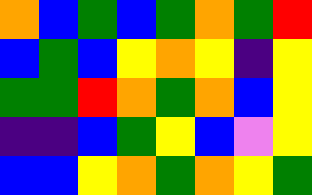[["orange", "blue", "green", "blue", "green", "orange", "green", "red"], ["blue", "green", "blue", "yellow", "orange", "yellow", "indigo", "yellow"], ["green", "green", "red", "orange", "green", "orange", "blue", "yellow"], ["indigo", "indigo", "blue", "green", "yellow", "blue", "violet", "yellow"], ["blue", "blue", "yellow", "orange", "green", "orange", "yellow", "green"]]